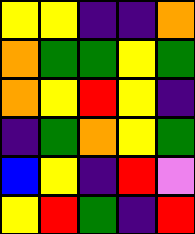[["yellow", "yellow", "indigo", "indigo", "orange"], ["orange", "green", "green", "yellow", "green"], ["orange", "yellow", "red", "yellow", "indigo"], ["indigo", "green", "orange", "yellow", "green"], ["blue", "yellow", "indigo", "red", "violet"], ["yellow", "red", "green", "indigo", "red"]]